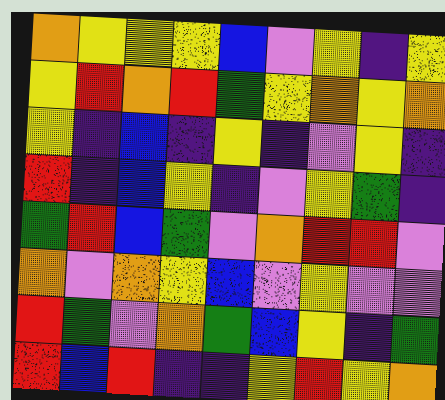[["orange", "yellow", "yellow", "yellow", "blue", "violet", "yellow", "indigo", "yellow"], ["yellow", "red", "orange", "red", "green", "yellow", "orange", "yellow", "orange"], ["yellow", "indigo", "blue", "indigo", "yellow", "indigo", "violet", "yellow", "indigo"], ["red", "indigo", "blue", "yellow", "indigo", "violet", "yellow", "green", "indigo"], ["green", "red", "blue", "green", "violet", "orange", "red", "red", "violet"], ["orange", "violet", "orange", "yellow", "blue", "violet", "yellow", "violet", "violet"], ["red", "green", "violet", "orange", "green", "blue", "yellow", "indigo", "green"], ["red", "blue", "red", "indigo", "indigo", "yellow", "red", "yellow", "orange"]]